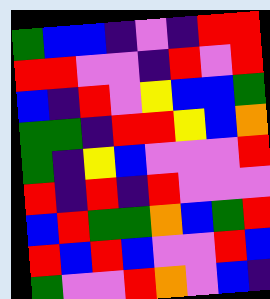[["green", "blue", "blue", "indigo", "violet", "indigo", "red", "red"], ["red", "red", "violet", "violet", "indigo", "red", "violet", "red"], ["blue", "indigo", "red", "violet", "yellow", "blue", "blue", "green"], ["green", "green", "indigo", "red", "red", "yellow", "blue", "orange"], ["green", "indigo", "yellow", "blue", "violet", "violet", "violet", "red"], ["red", "indigo", "red", "indigo", "red", "violet", "violet", "violet"], ["blue", "red", "green", "green", "orange", "blue", "green", "red"], ["red", "blue", "red", "blue", "violet", "violet", "red", "blue"], ["green", "violet", "violet", "red", "orange", "violet", "blue", "indigo"]]